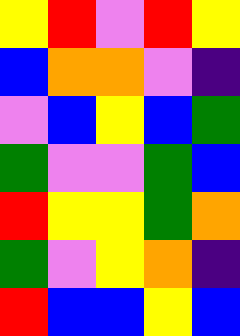[["yellow", "red", "violet", "red", "yellow"], ["blue", "orange", "orange", "violet", "indigo"], ["violet", "blue", "yellow", "blue", "green"], ["green", "violet", "violet", "green", "blue"], ["red", "yellow", "yellow", "green", "orange"], ["green", "violet", "yellow", "orange", "indigo"], ["red", "blue", "blue", "yellow", "blue"]]